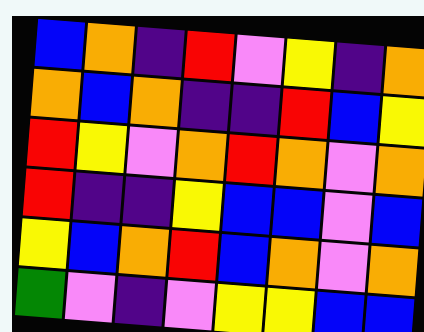[["blue", "orange", "indigo", "red", "violet", "yellow", "indigo", "orange"], ["orange", "blue", "orange", "indigo", "indigo", "red", "blue", "yellow"], ["red", "yellow", "violet", "orange", "red", "orange", "violet", "orange"], ["red", "indigo", "indigo", "yellow", "blue", "blue", "violet", "blue"], ["yellow", "blue", "orange", "red", "blue", "orange", "violet", "orange"], ["green", "violet", "indigo", "violet", "yellow", "yellow", "blue", "blue"]]